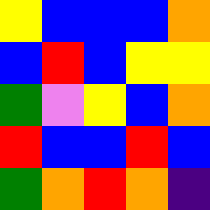[["yellow", "blue", "blue", "blue", "orange"], ["blue", "red", "blue", "yellow", "yellow"], ["green", "violet", "yellow", "blue", "orange"], ["red", "blue", "blue", "red", "blue"], ["green", "orange", "red", "orange", "indigo"]]